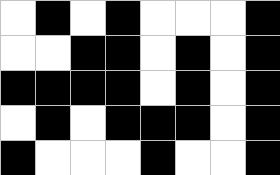[["white", "black", "white", "black", "white", "white", "white", "black"], ["white", "white", "black", "black", "white", "black", "white", "black"], ["black", "black", "black", "black", "white", "black", "white", "black"], ["white", "black", "white", "black", "black", "black", "white", "black"], ["black", "white", "white", "white", "black", "white", "white", "black"]]